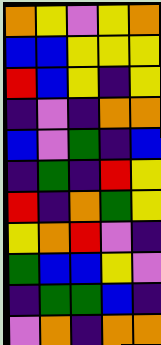[["orange", "yellow", "violet", "yellow", "orange"], ["blue", "blue", "yellow", "yellow", "yellow"], ["red", "blue", "yellow", "indigo", "yellow"], ["indigo", "violet", "indigo", "orange", "orange"], ["blue", "violet", "green", "indigo", "blue"], ["indigo", "green", "indigo", "red", "yellow"], ["red", "indigo", "orange", "green", "yellow"], ["yellow", "orange", "red", "violet", "indigo"], ["green", "blue", "blue", "yellow", "violet"], ["indigo", "green", "green", "blue", "indigo"], ["violet", "orange", "indigo", "orange", "orange"]]